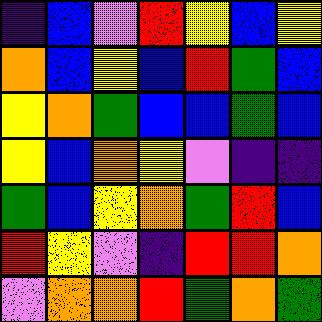[["indigo", "blue", "violet", "red", "yellow", "blue", "yellow"], ["orange", "blue", "yellow", "blue", "red", "green", "blue"], ["yellow", "orange", "green", "blue", "blue", "green", "blue"], ["yellow", "blue", "orange", "yellow", "violet", "indigo", "indigo"], ["green", "blue", "yellow", "orange", "green", "red", "blue"], ["red", "yellow", "violet", "indigo", "red", "red", "orange"], ["violet", "orange", "orange", "red", "green", "orange", "green"]]